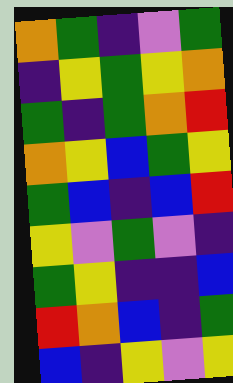[["orange", "green", "indigo", "violet", "green"], ["indigo", "yellow", "green", "yellow", "orange"], ["green", "indigo", "green", "orange", "red"], ["orange", "yellow", "blue", "green", "yellow"], ["green", "blue", "indigo", "blue", "red"], ["yellow", "violet", "green", "violet", "indigo"], ["green", "yellow", "indigo", "indigo", "blue"], ["red", "orange", "blue", "indigo", "green"], ["blue", "indigo", "yellow", "violet", "yellow"]]